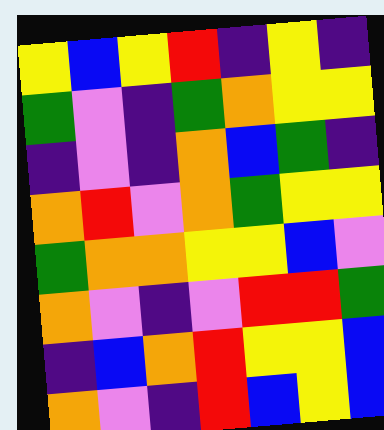[["yellow", "blue", "yellow", "red", "indigo", "yellow", "indigo"], ["green", "violet", "indigo", "green", "orange", "yellow", "yellow"], ["indigo", "violet", "indigo", "orange", "blue", "green", "indigo"], ["orange", "red", "violet", "orange", "green", "yellow", "yellow"], ["green", "orange", "orange", "yellow", "yellow", "blue", "violet"], ["orange", "violet", "indigo", "violet", "red", "red", "green"], ["indigo", "blue", "orange", "red", "yellow", "yellow", "blue"], ["orange", "violet", "indigo", "red", "blue", "yellow", "blue"]]